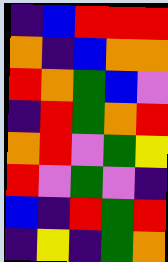[["indigo", "blue", "red", "red", "red"], ["orange", "indigo", "blue", "orange", "orange"], ["red", "orange", "green", "blue", "violet"], ["indigo", "red", "green", "orange", "red"], ["orange", "red", "violet", "green", "yellow"], ["red", "violet", "green", "violet", "indigo"], ["blue", "indigo", "red", "green", "red"], ["indigo", "yellow", "indigo", "green", "orange"]]